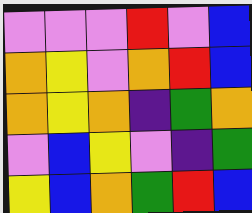[["violet", "violet", "violet", "red", "violet", "blue"], ["orange", "yellow", "violet", "orange", "red", "blue"], ["orange", "yellow", "orange", "indigo", "green", "orange"], ["violet", "blue", "yellow", "violet", "indigo", "green"], ["yellow", "blue", "orange", "green", "red", "blue"]]